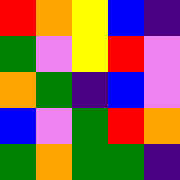[["red", "orange", "yellow", "blue", "indigo"], ["green", "violet", "yellow", "red", "violet"], ["orange", "green", "indigo", "blue", "violet"], ["blue", "violet", "green", "red", "orange"], ["green", "orange", "green", "green", "indigo"]]